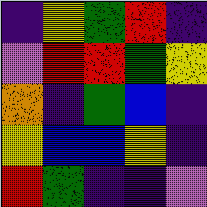[["indigo", "yellow", "green", "red", "indigo"], ["violet", "red", "red", "green", "yellow"], ["orange", "indigo", "green", "blue", "indigo"], ["yellow", "blue", "blue", "yellow", "indigo"], ["red", "green", "indigo", "indigo", "violet"]]